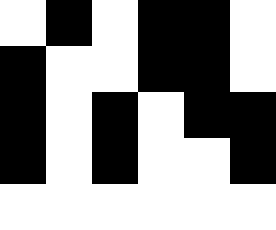[["white", "black", "white", "black", "black", "white"], ["black", "white", "white", "black", "black", "white"], ["black", "white", "black", "white", "black", "black"], ["black", "white", "black", "white", "white", "black"], ["white", "white", "white", "white", "white", "white"]]